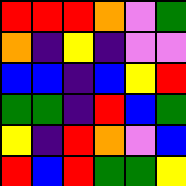[["red", "red", "red", "orange", "violet", "green"], ["orange", "indigo", "yellow", "indigo", "violet", "violet"], ["blue", "blue", "indigo", "blue", "yellow", "red"], ["green", "green", "indigo", "red", "blue", "green"], ["yellow", "indigo", "red", "orange", "violet", "blue"], ["red", "blue", "red", "green", "green", "yellow"]]